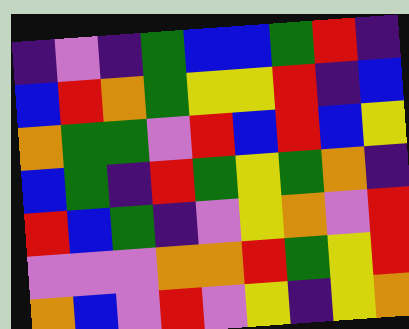[["indigo", "violet", "indigo", "green", "blue", "blue", "green", "red", "indigo"], ["blue", "red", "orange", "green", "yellow", "yellow", "red", "indigo", "blue"], ["orange", "green", "green", "violet", "red", "blue", "red", "blue", "yellow"], ["blue", "green", "indigo", "red", "green", "yellow", "green", "orange", "indigo"], ["red", "blue", "green", "indigo", "violet", "yellow", "orange", "violet", "red"], ["violet", "violet", "violet", "orange", "orange", "red", "green", "yellow", "red"], ["orange", "blue", "violet", "red", "violet", "yellow", "indigo", "yellow", "orange"]]